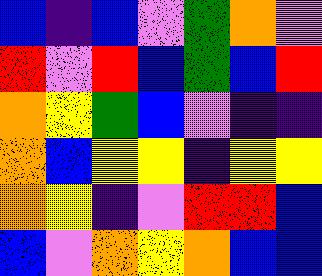[["blue", "indigo", "blue", "violet", "green", "orange", "violet"], ["red", "violet", "red", "blue", "green", "blue", "red"], ["orange", "yellow", "green", "blue", "violet", "indigo", "indigo"], ["orange", "blue", "yellow", "yellow", "indigo", "yellow", "yellow"], ["orange", "yellow", "indigo", "violet", "red", "red", "blue"], ["blue", "violet", "orange", "yellow", "orange", "blue", "blue"]]